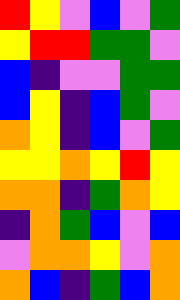[["red", "yellow", "violet", "blue", "violet", "green"], ["yellow", "red", "red", "green", "green", "violet"], ["blue", "indigo", "violet", "violet", "green", "green"], ["blue", "yellow", "indigo", "blue", "green", "violet"], ["orange", "yellow", "indigo", "blue", "violet", "green"], ["yellow", "yellow", "orange", "yellow", "red", "yellow"], ["orange", "orange", "indigo", "green", "orange", "yellow"], ["indigo", "orange", "green", "blue", "violet", "blue"], ["violet", "orange", "orange", "yellow", "violet", "orange"], ["orange", "blue", "indigo", "green", "blue", "orange"]]